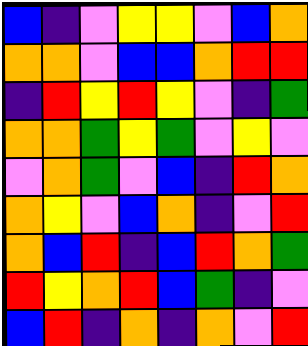[["blue", "indigo", "violet", "yellow", "yellow", "violet", "blue", "orange"], ["orange", "orange", "violet", "blue", "blue", "orange", "red", "red"], ["indigo", "red", "yellow", "red", "yellow", "violet", "indigo", "green"], ["orange", "orange", "green", "yellow", "green", "violet", "yellow", "violet"], ["violet", "orange", "green", "violet", "blue", "indigo", "red", "orange"], ["orange", "yellow", "violet", "blue", "orange", "indigo", "violet", "red"], ["orange", "blue", "red", "indigo", "blue", "red", "orange", "green"], ["red", "yellow", "orange", "red", "blue", "green", "indigo", "violet"], ["blue", "red", "indigo", "orange", "indigo", "orange", "violet", "red"]]